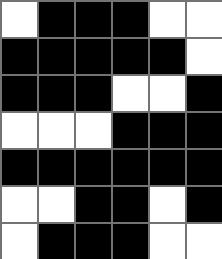[["white", "black", "black", "black", "white", "white"], ["black", "black", "black", "black", "black", "white"], ["black", "black", "black", "white", "white", "black"], ["white", "white", "white", "black", "black", "black"], ["black", "black", "black", "black", "black", "black"], ["white", "white", "black", "black", "white", "black"], ["white", "black", "black", "black", "white", "white"]]